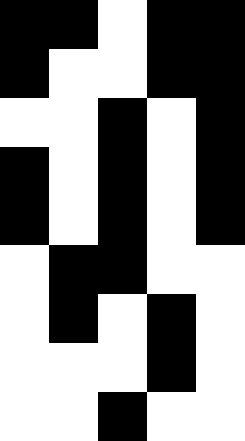[["black", "black", "white", "black", "black"], ["black", "white", "white", "black", "black"], ["white", "white", "black", "white", "black"], ["black", "white", "black", "white", "black"], ["black", "white", "black", "white", "black"], ["white", "black", "black", "white", "white"], ["white", "black", "white", "black", "white"], ["white", "white", "white", "black", "white"], ["white", "white", "black", "white", "white"]]